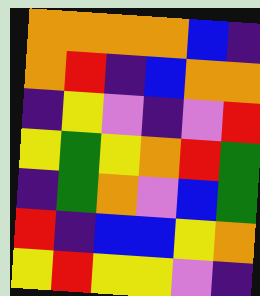[["orange", "orange", "orange", "orange", "blue", "indigo"], ["orange", "red", "indigo", "blue", "orange", "orange"], ["indigo", "yellow", "violet", "indigo", "violet", "red"], ["yellow", "green", "yellow", "orange", "red", "green"], ["indigo", "green", "orange", "violet", "blue", "green"], ["red", "indigo", "blue", "blue", "yellow", "orange"], ["yellow", "red", "yellow", "yellow", "violet", "indigo"]]